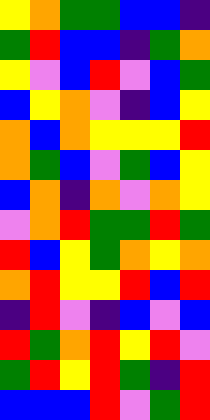[["yellow", "orange", "green", "green", "blue", "blue", "indigo"], ["green", "red", "blue", "blue", "indigo", "green", "orange"], ["yellow", "violet", "blue", "red", "violet", "blue", "green"], ["blue", "yellow", "orange", "violet", "indigo", "blue", "yellow"], ["orange", "blue", "orange", "yellow", "yellow", "yellow", "red"], ["orange", "green", "blue", "violet", "green", "blue", "yellow"], ["blue", "orange", "indigo", "orange", "violet", "orange", "yellow"], ["violet", "orange", "red", "green", "green", "red", "green"], ["red", "blue", "yellow", "green", "orange", "yellow", "orange"], ["orange", "red", "yellow", "yellow", "red", "blue", "red"], ["indigo", "red", "violet", "indigo", "blue", "violet", "blue"], ["red", "green", "orange", "red", "yellow", "red", "violet"], ["green", "red", "yellow", "red", "green", "indigo", "red"], ["blue", "blue", "blue", "red", "violet", "green", "red"]]